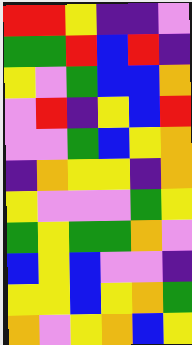[["red", "red", "yellow", "indigo", "indigo", "violet"], ["green", "green", "red", "blue", "red", "indigo"], ["yellow", "violet", "green", "blue", "blue", "orange"], ["violet", "red", "indigo", "yellow", "blue", "red"], ["violet", "violet", "green", "blue", "yellow", "orange"], ["indigo", "orange", "yellow", "yellow", "indigo", "orange"], ["yellow", "violet", "violet", "violet", "green", "yellow"], ["green", "yellow", "green", "green", "orange", "violet"], ["blue", "yellow", "blue", "violet", "violet", "indigo"], ["yellow", "yellow", "blue", "yellow", "orange", "green"], ["orange", "violet", "yellow", "orange", "blue", "yellow"]]